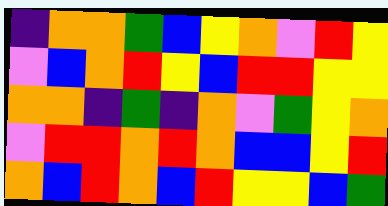[["indigo", "orange", "orange", "green", "blue", "yellow", "orange", "violet", "red", "yellow"], ["violet", "blue", "orange", "red", "yellow", "blue", "red", "red", "yellow", "yellow"], ["orange", "orange", "indigo", "green", "indigo", "orange", "violet", "green", "yellow", "orange"], ["violet", "red", "red", "orange", "red", "orange", "blue", "blue", "yellow", "red"], ["orange", "blue", "red", "orange", "blue", "red", "yellow", "yellow", "blue", "green"]]